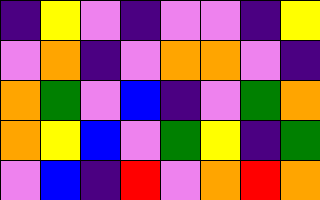[["indigo", "yellow", "violet", "indigo", "violet", "violet", "indigo", "yellow"], ["violet", "orange", "indigo", "violet", "orange", "orange", "violet", "indigo"], ["orange", "green", "violet", "blue", "indigo", "violet", "green", "orange"], ["orange", "yellow", "blue", "violet", "green", "yellow", "indigo", "green"], ["violet", "blue", "indigo", "red", "violet", "orange", "red", "orange"]]